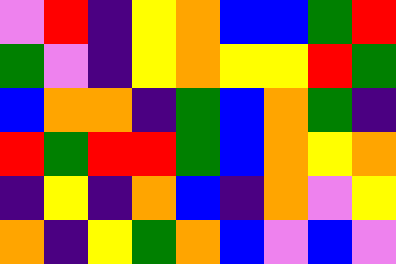[["violet", "red", "indigo", "yellow", "orange", "blue", "blue", "green", "red"], ["green", "violet", "indigo", "yellow", "orange", "yellow", "yellow", "red", "green"], ["blue", "orange", "orange", "indigo", "green", "blue", "orange", "green", "indigo"], ["red", "green", "red", "red", "green", "blue", "orange", "yellow", "orange"], ["indigo", "yellow", "indigo", "orange", "blue", "indigo", "orange", "violet", "yellow"], ["orange", "indigo", "yellow", "green", "orange", "blue", "violet", "blue", "violet"]]